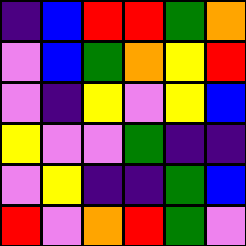[["indigo", "blue", "red", "red", "green", "orange"], ["violet", "blue", "green", "orange", "yellow", "red"], ["violet", "indigo", "yellow", "violet", "yellow", "blue"], ["yellow", "violet", "violet", "green", "indigo", "indigo"], ["violet", "yellow", "indigo", "indigo", "green", "blue"], ["red", "violet", "orange", "red", "green", "violet"]]